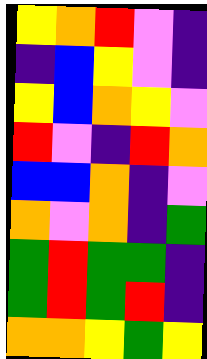[["yellow", "orange", "red", "violet", "indigo"], ["indigo", "blue", "yellow", "violet", "indigo"], ["yellow", "blue", "orange", "yellow", "violet"], ["red", "violet", "indigo", "red", "orange"], ["blue", "blue", "orange", "indigo", "violet"], ["orange", "violet", "orange", "indigo", "green"], ["green", "red", "green", "green", "indigo"], ["green", "red", "green", "red", "indigo"], ["orange", "orange", "yellow", "green", "yellow"]]